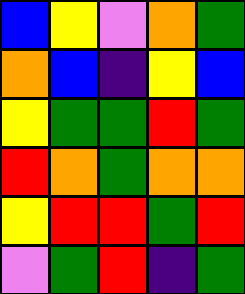[["blue", "yellow", "violet", "orange", "green"], ["orange", "blue", "indigo", "yellow", "blue"], ["yellow", "green", "green", "red", "green"], ["red", "orange", "green", "orange", "orange"], ["yellow", "red", "red", "green", "red"], ["violet", "green", "red", "indigo", "green"]]